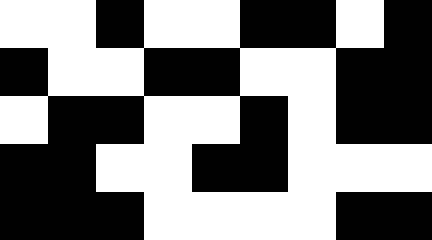[["white", "white", "black", "white", "white", "black", "black", "white", "black"], ["black", "white", "white", "black", "black", "white", "white", "black", "black"], ["white", "black", "black", "white", "white", "black", "white", "black", "black"], ["black", "black", "white", "white", "black", "black", "white", "white", "white"], ["black", "black", "black", "white", "white", "white", "white", "black", "black"]]